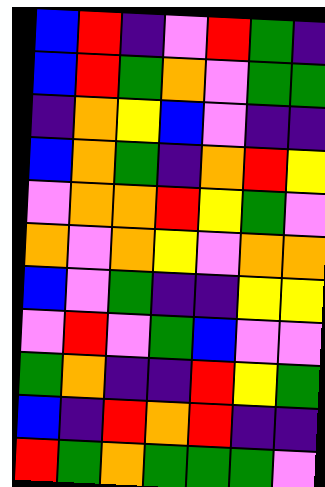[["blue", "red", "indigo", "violet", "red", "green", "indigo"], ["blue", "red", "green", "orange", "violet", "green", "green"], ["indigo", "orange", "yellow", "blue", "violet", "indigo", "indigo"], ["blue", "orange", "green", "indigo", "orange", "red", "yellow"], ["violet", "orange", "orange", "red", "yellow", "green", "violet"], ["orange", "violet", "orange", "yellow", "violet", "orange", "orange"], ["blue", "violet", "green", "indigo", "indigo", "yellow", "yellow"], ["violet", "red", "violet", "green", "blue", "violet", "violet"], ["green", "orange", "indigo", "indigo", "red", "yellow", "green"], ["blue", "indigo", "red", "orange", "red", "indigo", "indigo"], ["red", "green", "orange", "green", "green", "green", "violet"]]